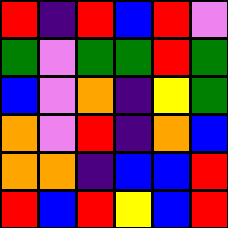[["red", "indigo", "red", "blue", "red", "violet"], ["green", "violet", "green", "green", "red", "green"], ["blue", "violet", "orange", "indigo", "yellow", "green"], ["orange", "violet", "red", "indigo", "orange", "blue"], ["orange", "orange", "indigo", "blue", "blue", "red"], ["red", "blue", "red", "yellow", "blue", "red"]]